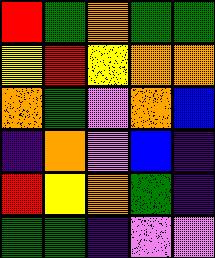[["red", "green", "orange", "green", "green"], ["yellow", "red", "yellow", "orange", "orange"], ["orange", "green", "violet", "orange", "blue"], ["indigo", "orange", "violet", "blue", "indigo"], ["red", "yellow", "orange", "green", "indigo"], ["green", "green", "indigo", "violet", "violet"]]